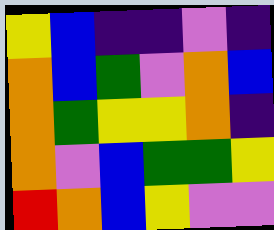[["yellow", "blue", "indigo", "indigo", "violet", "indigo"], ["orange", "blue", "green", "violet", "orange", "blue"], ["orange", "green", "yellow", "yellow", "orange", "indigo"], ["orange", "violet", "blue", "green", "green", "yellow"], ["red", "orange", "blue", "yellow", "violet", "violet"]]